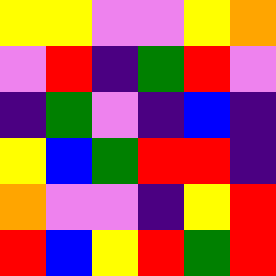[["yellow", "yellow", "violet", "violet", "yellow", "orange"], ["violet", "red", "indigo", "green", "red", "violet"], ["indigo", "green", "violet", "indigo", "blue", "indigo"], ["yellow", "blue", "green", "red", "red", "indigo"], ["orange", "violet", "violet", "indigo", "yellow", "red"], ["red", "blue", "yellow", "red", "green", "red"]]